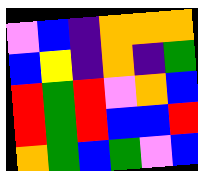[["violet", "blue", "indigo", "orange", "orange", "orange"], ["blue", "yellow", "indigo", "orange", "indigo", "green"], ["red", "green", "red", "violet", "orange", "blue"], ["red", "green", "red", "blue", "blue", "red"], ["orange", "green", "blue", "green", "violet", "blue"]]